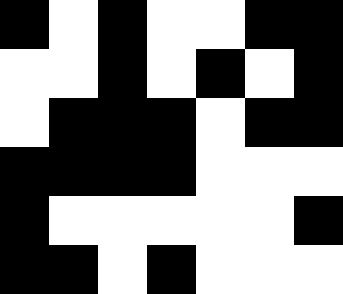[["black", "white", "black", "white", "white", "black", "black"], ["white", "white", "black", "white", "black", "white", "black"], ["white", "black", "black", "black", "white", "black", "black"], ["black", "black", "black", "black", "white", "white", "white"], ["black", "white", "white", "white", "white", "white", "black"], ["black", "black", "white", "black", "white", "white", "white"]]